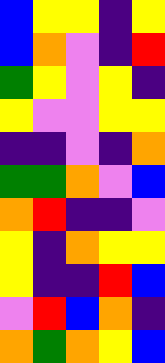[["blue", "yellow", "yellow", "indigo", "yellow"], ["blue", "orange", "violet", "indigo", "red"], ["green", "yellow", "violet", "yellow", "indigo"], ["yellow", "violet", "violet", "yellow", "yellow"], ["indigo", "indigo", "violet", "indigo", "orange"], ["green", "green", "orange", "violet", "blue"], ["orange", "red", "indigo", "indigo", "violet"], ["yellow", "indigo", "orange", "yellow", "yellow"], ["yellow", "indigo", "indigo", "red", "blue"], ["violet", "red", "blue", "orange", "indigo"], ["orange", "green", "orange", "yellow", "blue"]]